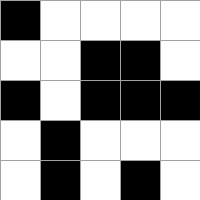[["black", "white", "white", "white", "white"], ["white", "white", "black", "black", "white"], ["black", "white", "black", "black", "black"], ["white", "black", "white", "white", "white"], ["white", "black", "white", "black", "white"]]